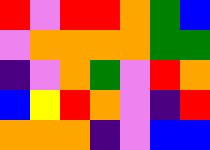[["red", "violet", "red", "red", "orange", "green", "blue"], ["violet", "orange", "orange", "orange", "orange", "green", "green"], ["indigo", "violet", "orange", "green", "violet", "red", "orange"], ["blue", "yellow", "red", "orange", "violet", "indigo", "red"], ["orange", "orange", "orange", "indigo", "violet", "blue", "blue"]]